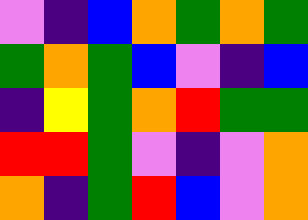[["violet", "indigo", "blue", "orange", "green", "orange", "green"], ["green", "orange", "green", "blue", "violet", "indigo", "blue"], ["indigo", "yellow", "green", "orange", "red", "green", "green"], ["red", "red", "green", "violet", "indigo", "violet", "orange"], ["orange", "indigo", "green", "red", "blue", "violet", "orange"]]